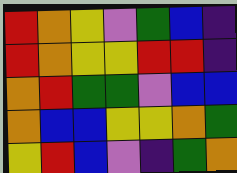[["red", "orange", "yellow", "violet", "green", "blue", "indigo"], ["red", "orange", "yellow", "yellow", "red", "red", "indigo"], ["orange", "red", "green", "green", "violet", "blue", "blue"], ["orange", "blue", "blue", "yellow", "yellow", "orange", "green"], ["yellow", "red", "blue", "violet", "indigo", "green", "orange"]]